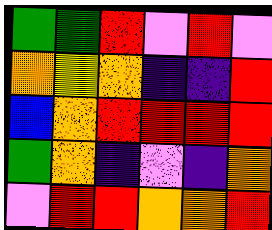[["green", "green", "red", "violet", "red", "violet"], ["orange", "yellow", "orange", "indigo", "indigo", "red"], ["blue", "orange", "red", "red", "red", "red"], ["green", "orange", "indigo", "violet", "indigo", "orange"], ["violet", "red", "red", "orange", "orange", "red"]]